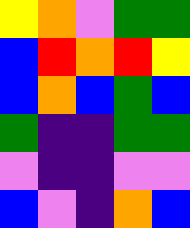[["yellow", "orange", "violet", "green", "green"], ["blue", "red", "orange", "red", "yellow"], ["blue", "orange", "blue", "green", "blue"], ["green", "indigo", "indigo", "green", "green"], ["violet", "indigo", "indigo", "violet", "violet"], ["blue", "violet", "indigo", "orange", "blue"]]